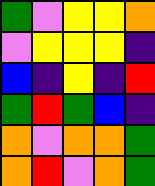[["green", "violet", "yellow", "yellow", "orange"], ["violet", "yellow", "yellow", "yellow", "indigo"], ["blue", "indigo", "yellow", "indigo", "red"], ["green", "red", "green", "blue", "indigo"], ["orange", "violet", "orange", "orange", "green"], ["orange", "red", "violet", "orange", "green"]]